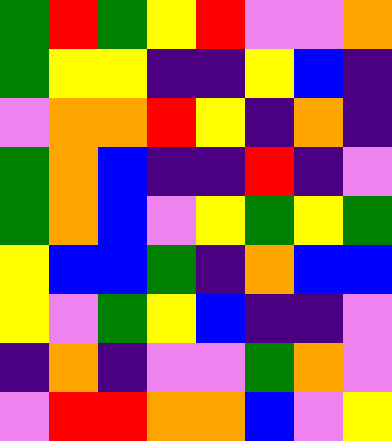[["green", "red", "green", "yellow", "red", "violet", "violet", "orange"], ["green", "yellow", "yellow", "indigo", "indigo", "yellow", "blue", "indigo"], ["violet", "orange", "orange", "red", "yellow", "indigo", "orange", "indigo"], ["green", "orange", "blue", "indigo", "indigo", "red", "indigo", "violet"], ["green", "orange", "blue", "violet", "yellow", "green", "yellow", "green"], ["yellow", "blue", "blue", "green", "indigo", "orange", "blue", "blue"], ["yellow", "violet", "green", "yellow", "blue", "indigo", "indigo", "violet"], ["indigo", "orange", "indigo", "violet", "violet", "green", "orange", "violet"], ["violet", "red", "red", "orange", "orange", "blue", "violet", "yellow"]]